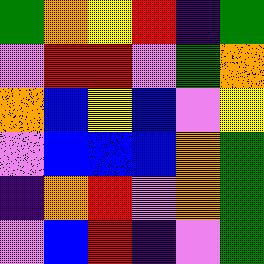[["green", "orange", "yellow", "red", "indigo", "green"], ["violet", "red", "red", "violet", "green", "orange"], ["orange", "blue", "yellow", "blue", "violet", "yellow"], ["violet", "blue", "blue", "blue", "orange", "green"], ["indigo", "orange", "red", "violet", "orange", "green"], ["violet", "blue", "red", "indigo", "violet", "green"]]